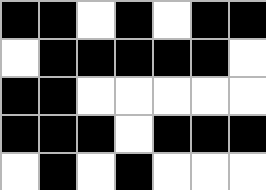[["black", "black", "white", "black", "white", "black", "black"], ["white", "black", "black", "black", "black", "black", "white"], ["black", "black", "white", "white", "white", "white", "white"], ["black", "black", "black", "white", "black", "black", "black"], ["white", "black", "white", "black", "white", "white", "white"]]